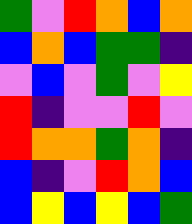[["green", "violet", "red", "orange", "blue", "orange"], ["blue", "orange", "blue", "green", "green", "indigo"], ["violet", "blue", "violet", "green", "violet", "yellow"], ["red", "indigo", "violet", "violet", "red", "violet"], ["red", "orange", "orange", "green", "orange", "indigo"], ["blue", "indigo", "violet", "red", "orange", "blue"], ["blue", "yellow", "blue", "yellow", "blue", "green"]]